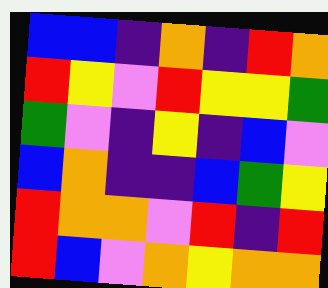[["blue", "blue", "indigo", "orange", "indigo", "red", "orange"], ["red", "yellow", "violet", "red", "yellow", "yellow", "green"], ["green", "violet", "indigo", "yellow", "indigo", "blue", "violet"], ["blue", "orange", "indigo", "indigo", "blue", "green", "yellow"], ["red", "orange", "orange", "violet", "red", "indigo", "red"], ["red", "blue", "violet", "orange", "yellow", "orange", "orange"]]